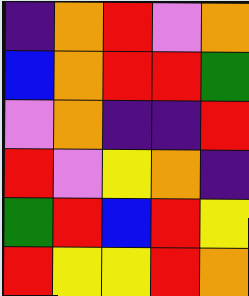[["indigo", "orange", "red", "violet", "orange"], ["blue", "orange", "red", "red", "green"], ["violet", "orange", "indigo", "indigo", "red"], ["red", "violet", "yellow", "orange", "indigo"], ["green", "red", "blue", "red", "yellow"], ["red", "yellow", "yellow", "red", "orange"]]